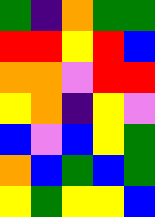[["green", "indigo", "orange", "green", "green"], ["red", "red", "yellow", "red", "blue"], ["orange", "orange", "violet", "red", "red"], ["yellow", "orange", "indigo", "yellow", "violet"], ["blue", "violet", "blue", "yellow", "green"], ["orange", "blue", "green", "blue", "green"], ["yellow", "green", "yellow", "yellow", "blue"]]